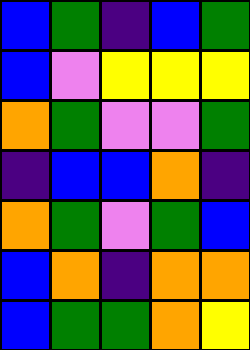[["blue", "green", "indigo", "blue", "green"], ["blue", "violet", "yellow", "yellow", "yellow"], ["orange", "green", "violet", "violet", "green"], ["indigo", "blue", "blue", "orange", "indigo"], ["orange", "green", "violet", "green", "blue"], ["blue", "orange", "indigo", "orange", "orange"], ["blue", "green", "green", "orange", "yellow"]]